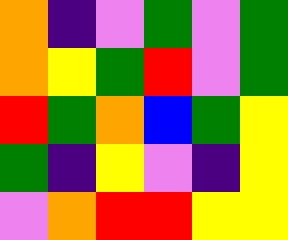[["orange", "indigo", "violet", "green", "violet", "green"], ["orange", "yellow", "green", "red", "violet", "green"], ["red", "green", "orange", "blue", "green", "yellow"], ["green", "indigo", "yellow", "violet", "indigo", "yellow"], ["violet", "orange", "red", "red", "yellow", "yellow"]]